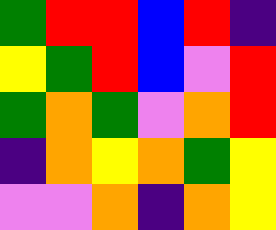[["green", "red", "red", "blue", "red", "indigo"], ["yellow", "green", "red", "blue", "violet", "red"], ["green", "orange", "green", "violet", "orange", "red"], ["indigo", "orange", "yellow", "orange", "green", "yellow"], ["violet", "violet", "orange", "indigo", "orange", "yellow"]]